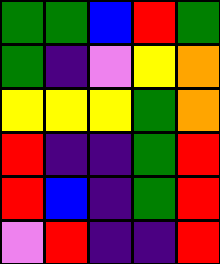[["green", "green", "blue", "red", "green"], ["green", "indigo", "violet", "yellow", "orange"], ["yellow", "yellow", "yellow", "green", "orange"], ["red", "indigo", "indigo", "green", "red"], ["red", "blue", "indigo", "green", "red"], ["violet", "red", "indigo", "indigo", "red"]]